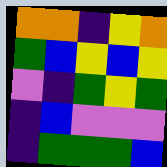[["orange", "orange", "indigo", "yellow", "orange"], ["green", "blue", "yellow", "blue", "yellow"], ["violet", "indigo", "green", "yellow", "green"], ["indigo", "blue", "violet", "violet", "violet"], ["indigo", "green", "green", "green", "blue"]]